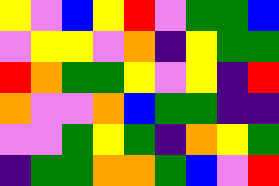[["yellow", "violet", "blue", "yellow", "red", "violet", "green", "green", "blue"], ["violet", "yellow", "yellow", "violet", "orange", "indigo", "yellow", "green", "green"], ["red", "orange", "green", "green", "yellow", "violet", "yellow", "indigo", "red"], ["orange", "violet", "violet", "orange", "blue", "green", "green", "indigo", "indigo"], ["violet", "violet", "green", "yellow", "green", "indigo", "orange", "yellow", "green"], ["indigo", "green", "green", "orange", "orange", "green", "blue", "violet", "red"]]